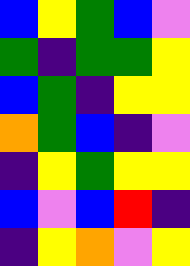[["blue", "yellow", "green", "blue", "violet"], ["green", "indigo", "green", "green", "yellow"], ["blue", "green", "indigo", "yellow", "yellow"], ["orange", "green", "blue", "indigo", "violet"], ["indigo", "yellow", "green", "yellow", "yellow"], ["blue", "violet", "blue", "red", "indigo"], ["indigo", "yellow", "orange", "violet", "yellow"]]